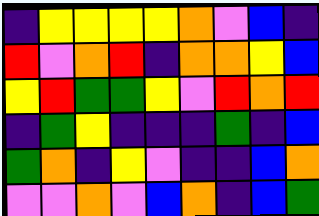[["indigo", "yellow", "yellow", "yellow", "yellow", "orange", "violet", "blue", "indigo"], ["red", "violet", "orange", "red", "indigo", "orange", "orange", "yellow", "blue"], ["yellow", "red", "green", "green", "yellow", "violet", "red", "orange", "red"], ["indigo", "green", "yellow", "indigo", "indigo", "indigo", "green", "indigo", "blue"], ["green", "orange", "indigo", "yellow", "violet", "indigo", "indigo", "blue", "orange"], ["violet", "violet", "orange", "violet", "blue", "orange", "indigo", "blue", "green"]]